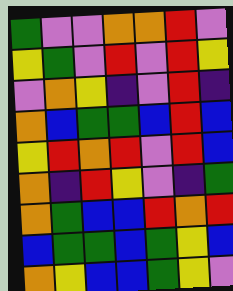[["green", "violet", "violet", "orange", "orange", "red", "violet"], ["yellow", "green", "violet", "red", "violet", "red", "yellow"], ["violet", "orange", "yellow", "indigo", "violet", "red", "indigo"], ["orange", "blue", "green", "green", "blue", "red", "blue"], ["yellow", "red", "orange", "red", "violet", "red", "blue"], ["orange", "indigo", "red", "yellow", "violet", "indigo", "green"], ["orange", "green", "blue", "blue", "red", "orange", "red"], ["blue", "green", "green", "blue", "green", "yellow", "blue"], ["orange", "yellow", "blue", "blue", "green", "yellow", "violet"]]